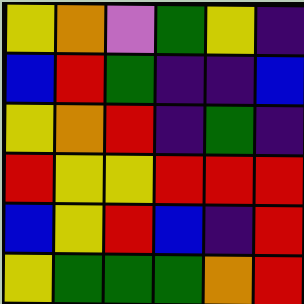[["yellow", "orange", "violet", "green", "yellow", "indigo"], ["blue", "red", "green", "indigo", "indigo", "blue"], ["yellow", "orange", "red", "indigo", "green", "indigo"], ["red", "yellow", "yellow", "red", "red", "red"], ["blue", "yellow", "red", "blue", "indigo", "red"], ["yellow", "green", "green", "green", "orange", "red"]]